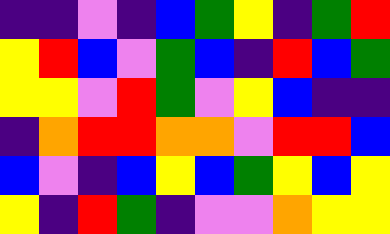[["indigo", "indigo", "violet", "indigo", "blue", "green", "yellow", "indigo", "green", "red"], ["yellow", "red", "blue", "violet", "green", "blue", "indigo", "red", "blue", "green"], ["yellow", "yellow", "violet", "red", "green", "violet", "yellow", "blue", "indigo", "indigo"], ["indigo", "orange", "red", "red", "orange", "orange", "violet", "red", "red", "blue"], ["blue", "violet", "indigo", "blue", "yellow", "blue", "green", "yellow", "blue", "yellow"], ["yellow", "indigo", "red", "green", "indigo", "violet", "violet", "orange", "yellow", "yellow"]]